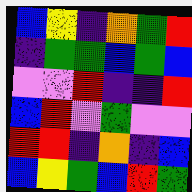[["blue", "yellow", "indigo", "orange", "green", "red"], ["indigo", "green", "green", "blue", "green", "blue"], ["violet", "violet", "red", "indigo", "indigo", "red"], ["blue", "red", "violet", "green", "violet", "violet"], ["red", "red", "indigo", "orange", "indigo", "blue"], ["blue", "yellow", "green", "blue", "red", "green"]]